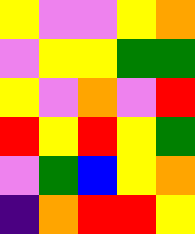[["yellow", "violet", "violet", "yellow", "orange"], ["violet", "yellow", "yellow", "green", "green"], ["yellow", "violet", "orange", "violet", "red"], ["red", "yellow", "red", "yellow", "green"], ["violet", "green", "blue", "yellow", "orange"], ["indigo", "orange", "red", "red", "yellow"]]